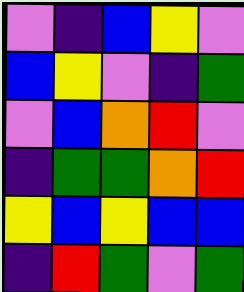[["violet", "indigo", "blue", "yellow", "violet"], ["blue", "yellow", "violet", "indigo", "green"], ["violet", "blue", "orange", "red", "violet"], ["indigo", "green", "green", "orange", "red"], ["yellow", "blue", "yellow", "blue", "blue"], ["indigo", "red", "green", "violet", "green"]]